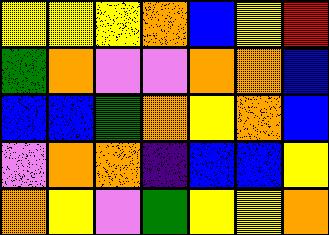[["yellow", "yellow", "yellow", "orange", "blue", "yellow", "red"], ["green", "orange", "violet", "violet", "orange", "orange", "blue"], ["blue", "blue", "green", "orange", "yellow", "orange", "blue"], ["violet", "orange", "orange", "indigo", "blue", "blue", "yellow"], ["orange", "yellow", "violet", "green", "yellow", "yellow", "orange"]]